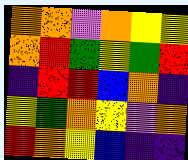[["orange", "orange", "violet", "orange", "yellow", "yellow"], ["orange", "red", "green", "yellow", "green", "red"], ["indigo", "red", "red", "blue", "orange", "indigo"], ["yellow", "green", "orange", "yellow", "violet", "orange"], ["red", "orange", "yellow", "blue", "indigo", "indigo"]]